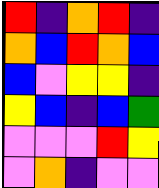[["red", "indigo", "orange", "red", "indigo"], ["orange", "blue", "red", "orange", "blue"], ["blue", "violet", "yellow", "yellow", "indigo"], ["yellow", "blue", "indigo", "blue", "green"], ["violet", "violet", "violet", "red", "yellow"], ["violet", "orange", "indigo", "violet", "violet"]]